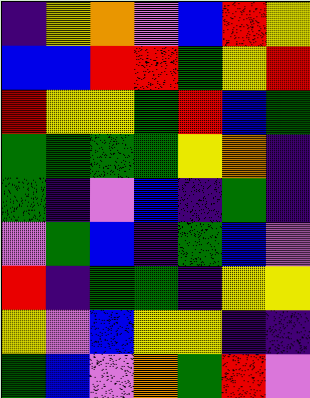[["indigo", "yellow", "orange", "violet", "blue", "red", "yellow"], ["blue", "blue", "red", "red", "green", "yellow", "red"], ["red", "yellow", "yellow", "green", "red", "blue", "green"], ["green", "green", "green", "green", "yellow", "orange", "indigo"], ["green", "indigo", "violet", "blue", "indigo", "green", "indigo"], ["violet", "green", "blue", "indigo", "green", "blue", "violet"], ["red", "indigo", "green", "green", "indigo", "yellow", "yellow"], ["yellow", "violet", "blue", "yellow", "yellow", "indigo", "indigo"], ["green", "blue", "violet", "orange", "green", "red", "violet"]]